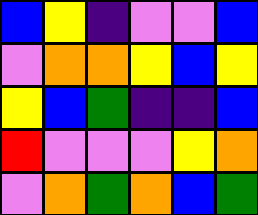[["blue", "yellow", "indigo", "violet", "violet", "blue"], ["violet", "orange", "orange", "yellow", "blue", "yellow"], ["yellow", "blue", "green", "indigo", "indigo", "blue"], ["red", "violet", "violet", "violet", "yellow", "orange"], ["violet", "orange", "green", "orange", "blue", "green"]]